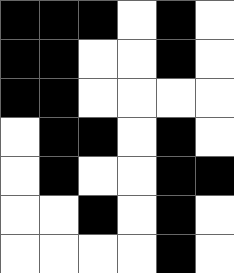[["black", "black", "black", "white", "black", "white"], ["black", "black", "white", "white", "black", "white"], ["black", "black", "white", "white", "white", "white"], ["white", "black", "black", "white", "black", "white"], ["white", "black", "white", "white", "black", "black"], ["white", "white", "black", "white", "black", "white"], ["white", "white", "white", "white", "black", "white"]]